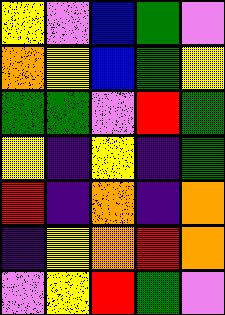[["yellow", "violet", "blue", "green", "violet"], ["orange", "yellow", "blue", "green", "yellow"], ["green", "green", "violet", "red", "green"], ["yellow", "indigo", "yellow", "indigo", "green"], ["red", "indigo", "orange", "indigo", "orange"], ["indigo", "yellow", "orange", "red", "orange"], ["violet", "yellow", "red", "green", "violet"]]